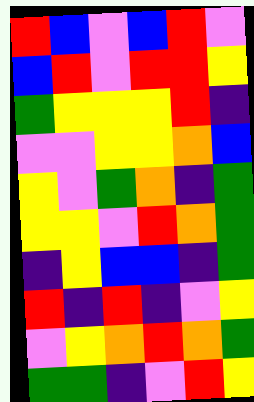[["red", "blue", "violet", "blue", "red", "violet"], ["blue", "red", "violet", "red", "red", "yellow"], ["green", "yellow", "yellow", "yellow", "red", "indigo"], ["violet", "violet", "yellow", "yellow", "orange", "blue"], ["yellow", "violet", "green", "orange", "indigo", "green"], ["yellow", "yellow", "violet", "red", "orange", "green"], ["indigo", "yellow", "blue", "blue", "indigo", "green"], ["red", "indigo", "red", "indigo", "violet", "yellow"], ["violet", "yellow", "orange", "red", "orange", "green"], ["green", "green", "indigo", "violet", "red", "yellow"]]